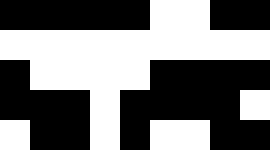[["black", "black", "black", "black", "black", "white", "white", "black", "black"], ["white", "white", "white", "white", "white", "white", "white", "white", "white"], ["black", "white", "white", "white", "white", "black", "black", "black", "black"], ["black", "black", "black", "white", "black", "black", "black", "black", "white"], ["white", "black", "black", "white", "black", "white", "white", "black", "black"]]